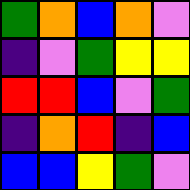[["green", "orange", "blue", "orange", "violet"], ["indigo", "violet", "green", "yellow", "yellow"], ["red", "red", "blue", "violet", "green"], ["indigo", "orange", "red", "indigo", "blue"], ["blue", "blue", "yellow", "green", "violet"]]